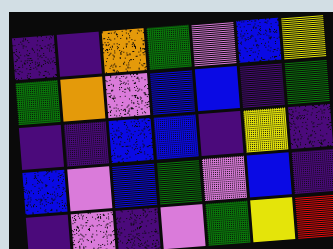[["indigo", "indigo", "orange", "green", "violet", "blue", "yellow"], ["green", "orange", "violet", "blue", "blue", "indigo", "green"], ["indigo", "indigo", "blue", "blue", "indigo", "yellow", "indigo"], ["blue", "violet", "blue", "green", "violet", "blue", "indigo"], ["indigo", "violet", "indigo", "violet", "green", "yellow", "red"]]